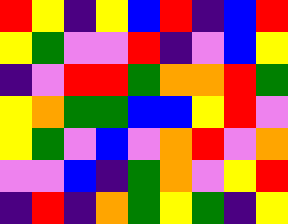[["red", "yellow", "indigo", "yellow", "blue", "red", "indigo", "blue", "red"], ["yellow", "green", "violet", "violet", "red", "indigo", "violet", "blue", "yellow"], ["indigo", "violet", "red", "red", "green", "orange", "orange", "red", "green"], ["yellow", "orange", "green", "green", "blue", "blue", "yellow", "red", "violet"], ["yellow", "green", "violet", "blue", "violet", "orange", "red", "violet", "orange"], ["violet", "violet", "blue", "indigo", "green", "orange", "violet", "yellow", "red"], ["indigo", "red", "indigo", "orange", "green", "yellow", "green", "indigo", "yellow"]]